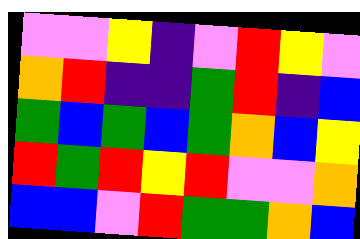[["violet", "violet", "yellow", "indigo", "violet", "red", "yellow", "violet"], ["orange", "red", "indigo", "indigo", "green", "red", "indigo", "blue"], ["green", "blue", "green", "blue", "green", "orange", "blue", "yellow"], ["red", "green", "red", "yellow", "red", "violet", "violet", "orange"], ["blue", "blue", "violet", "red", "green", "green", "orange", "blue"]]